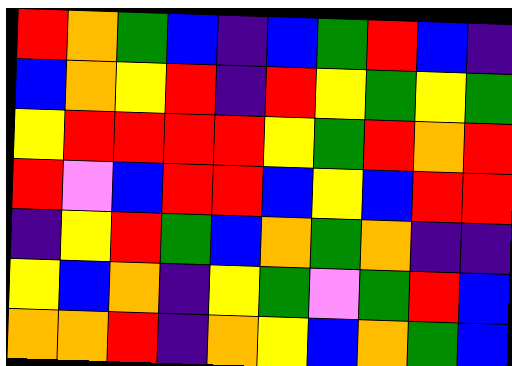[["red", "orange", "green", "blue", "indigo", "blue", "green", "red", "blue", "indigo"], ["blue", "orange", "yellow", "red", "indigo", "red", "yellow", "green", "yellow", "green"], ["yellow", "red", "red", "red", "red", "yellow", "green", "red", "orange", "red"], ["red", "violet", "blue", "red", "red", "blue", "yellow", "blue", "red", "red"], ["indigo", "yellow", "red", "green", "blue", "orange", "green", "orange", "indigo", "indigo"], ["yellow", "blue", "orange", "indigo", "yellow", "green", "violet", "green", "red", "blue"], ["orange", "orange", "red", "indigo", "orange", "yellow", "blue", "orange", "green", "blue"]]